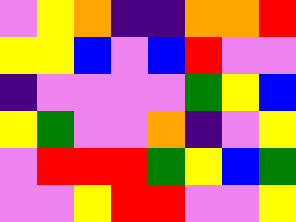[["violet", "yellow", "orange", "indigo", "indigo", "orange", "orange", "red"], ["yellow", "yellow", "blue", "violet", "blue", "red", "violet", "violet"], ["indigo", "violet", "violet", "violet", "violet", "green", "yellow", "blue"], ["yellow", "green", "violet", "violet", "orange", "indigo", "violet", "yellow"], ["violet", "red", "red", "red", "green", "yellow", "blue", "green"], ["violet", "violet", "yellow", "red", "red", "violet", "violet", "yellow"]]